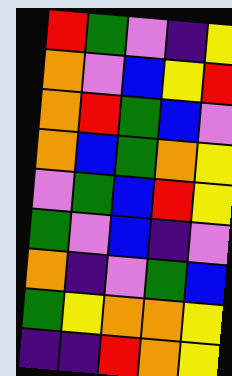[["red", "green", "violet", "indigo", "yellow"], ["orange", "violet", "blue", "yellow", "red"], ["orange", "red", "green", "blue", "violet"], ["orange", "blue", "green", "orange", "yellow"], ["violet", "green", "blue", "red", "yellow"], ["green", "violet", "blue", "indigo", "violet"], ["orange", "indigo", "violet", "green", "blue"], ["green", "yellow", "orange", "orange", "yellow"], ["indigo", "indigo", "red", "orange", "yellow"]]